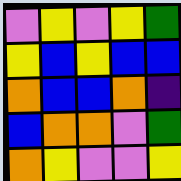[["violet", "yellow", "violet", "yellow", "green"], ["yellow", "blue", "yellow", "blue", "blue"], ["orange", "blue", "blue", "orange", "indigo"], ["blue", "orange", "orange", "violet", "green"], ["orange", "yellow", "violet", "violet", "yellow"]]